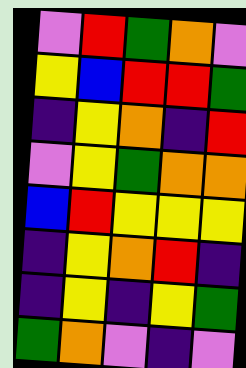[["violet", "red", "green", "orange", "violet"], ["yellow", "blue", "red", "red", "green"], ["indigo", "yellow", "orange", "indigo", "red"], ["violet", "yellow", "green", "orange", "orange"], ["blue", "red", "yellow", "yellow", "yellow"], ["indigo", "yellow", "orange", "red", "indigo"], ["indigo", "yellow", "indigo", "yellow", "green"], ["green", "orange", "violet", "indigo", "violet"]]